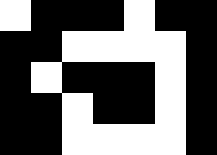[["white", "black", "black", "black", "white", "black", "black"], ["black", "black", "white", "white", "white", "white", "black"], ["black", "white", "black", "black", "black", "white", "black"], ["black", "black", "white", "black", "black", "white", "black"], ["black", "black", "white", "white", "white", "white", "black"]]